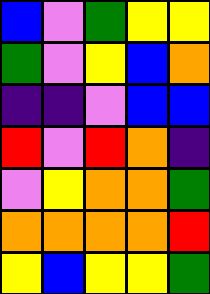[["blue", "violet", "green", "yellow", "yellow"], ["green", "violet", "yellow", "blue", "orange"], ["indigo", "indigo", "violet", "blue", "blue"], ["red", "violet", "red", "orange", "indigo"], ["violet", "yellow", "orange", "orange", "green"], ["orange", "orange", "orange", "orange", "red"], ["yellow", "blue", "yellow", "yellow", "green"]]